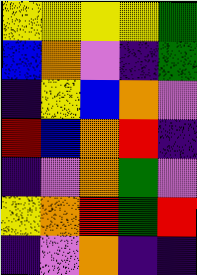[["yellow", "yellow", "yellow", "yellow", "green"], ["blue", "orange", "violet", "indigo", "green"], ["indigo", "yellow", "blue", "orange", "violet"], ["red", "blue", "orange", "red", "indigo"], ["indigo", "violet", "orange", "green", "violet"], ["yellow", "orange", "red", "green", "red"], ["indigo", "violet", "orange", "indigo", "indigo"]]